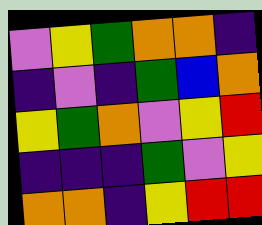[["violet", "yellow", "green", "orange", "orange", "indigo"], ["indigo", "violet", "indigo", "green", "blue", "orange"], ["yellow", "green", "orange", "violet", "yellow", "red"], ["indigo", "indigo", "indigo", "green", "violet", "yellow"], ["orange", "orange", "indigo", "yellow", "red", "red"]]